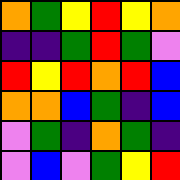[["orange", "green", "yellow", "red", "yellow", "orange"], ["indigo", "indigo", "green", "red", "green", "violet"], ["red", "yellow", "red", "orange", "red", "blue"], ["orange", "orange", "blue", "green", "indigo", "blue"], ["violet", "green", "indigo", "orange", "green", "indigo"], ["violet", "blue", "violet", "green", "yellow", "red"]]